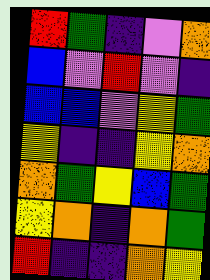[["red", "green", "indigo", "violet", "orange"], ["blue", "violet", "red", "violet", "indigo"], ["blue", "blue", "violet", "yellow", "green"], ["yellow", "indigo", "indigo", "yellow", "orange"], ["orange", "green", "yellow", "blue", "green"], ["yellow", "orange", "indigo", "orange", "green"], ["red", "indigo", "indigo", "orange", "yellow"]]